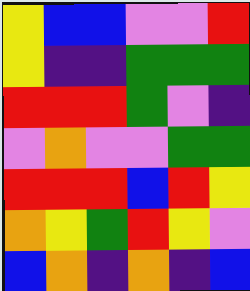[["yellow", "blue", "blue", "violet", "violet", "red"], ["yellow", "indigo", "indigo", "green", "green", "green"], ["red", "red", "red", "green", "violet", "indigo"], ["violet", "orange", "violet", "violet", "green", "green"], ["red", "red", "red", "blue", "red", "yellow"], ["orange", "yellow", "green", "red", "yellow", "violet"], ["blue", "orange", "indigo", "orange", "indigo", "blue"]]